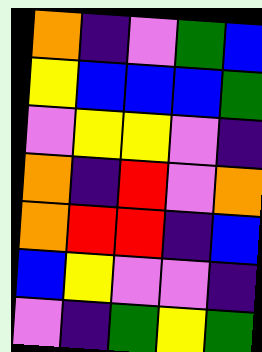[["orange", "indigo", "violet", "green", "blue"], ["yellow", "blue", "blue", "blue", "green"], ["violet", "yellow", "yellow", "violet", "indigo"], ["orange", "indigo", "red", "violet", "orange"], ["orange", "red", "red", "indigo", "blue"], ["blue", "yellow", "violet", "violet", "indigo"], ["violet", "indigo", "green", "yellow", "green"]]